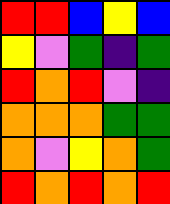[["red", "red", "blue", "yellow", "blue"], ["yellow", "violet", "green", "indigo", "green"], ["red", "orange", "red", "violet", "indigo"], ["orange", "orange", "orange", "green", "green"], ["orange", "violet", "yellow", "orange", "green"], ["red", "orange", "red", "orange", "red"]]